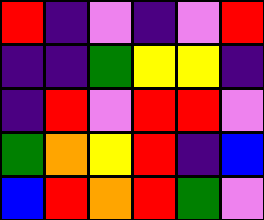[["red", "indigo", "violet", "indigo", "violet", "red"], ["indigo", "indigo", "green", "yellow", "yellow", "indigo"], ["indigo", "red", "violet", "red", "red", "violet"], ["green", "orange", "yellow", "red", "indigo", "blue"], ["blue", "red", "orange", "red", "green", "violet"]]